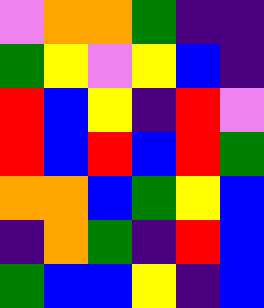[["violet", "orange", "orange", "green", "indigo", "indigo"], ["green", "yellow", "violet", "yellow", "blue", "indigo"], ["red", "blue", "yellow", "indigo", "red", "violet"], ["red", "blue", "red", "blue", "red", "green"], ["orange", "orange", "blue", "green", "yellow", "blue"], ["indigo", "orange", "green", "indigo", "red", "blue"], ["green", "blue", "blue", "yellow", "indigo", "blue"]]